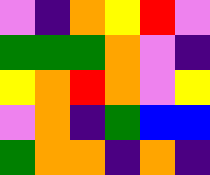[["violet", "indigo", "orange", "yellow", "red", "violet"], ["green", "green", "green", "orange", "violet", "indigo"], ["yellow", "orange", "red", "orange", "violet", "yellow"], ["violet", "orange", "indigo", "green", "blue", "blue"], ["green", "orange", "orange", "indigo", "orange", "indigo"]]